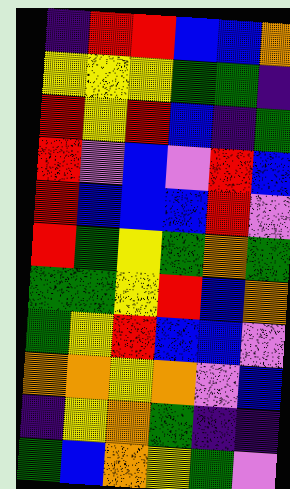[["indigo", "red", "red", "blue", "blue", "orange"], ["yellow", "yellow", "yellow", "green", "green", "indigo"], ["red", "yellow", "red", "blue", "indigo", "green"], ["red", "violet", "blue", "violet", "red", "blue"], ["red", "blue", "blue", "blue", "red", "violet"], ["red", "green", "yellow", "green", "orange", "green"], ["green", "green", "yellow", "red", "blue", "orange"], ["green", "yellow", "red", "blue", "blue", "violet"], ["orange", "orange", "yellow", "orange", "violet", "blue"], ["indigo", "yellow", "orange", "green", "indigo", "indigo"], ["green", "blue", "orange", "yellow", "green", "violet"]]